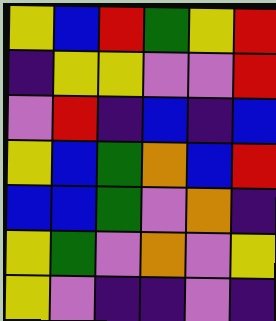[["yellow", "blue", "red", "green", "yellow", "red"], ["indigo", "yellow", "yellow", "violet", "violet", "red"], ["violet", "red", "indigo", "blue", "indigo", "blue"], ["yellow", "blue", "green", "orange", "blue", "red"], ["blue", "blue", "green", "violet", "orange", "indigo"], ["yellow", "green", "violet", "orange", "violet", "yellow"], ["yellow", "violet", "indigo", "indigo", "violet", "indigo"]]